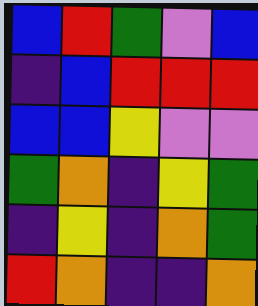[["blue", "red", "green", "violet", "blue"], ["indigo", "blue", "red", "red", "red"], ["blue", "blue", "yellow", "violet", "violet"], ["green", "orange", "indigo", "yellow", "green"], ["indigo", "yellow", "indigo", "orange", "green"], ["red", "orange", "indigo", "indigo", "orange"]]